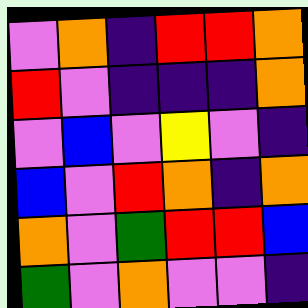[["violet", "orange", "indigo", "red", "red", "orange"], ["red", "violet", "indigo", "indigo", "indigo", "orange"], ["violet", "blue", "violet", "yellow", "violet", "indigo"], ["blue", "violet", "red", "orange", "indigo", "orange"], ["orange", "violet", "green", "red", "red", "blue"], ["green", "violet", "orange", "violet", "violet", "indigo"]]